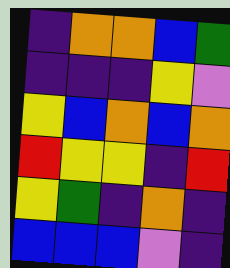[["indigo", "orange", "orange", "blue", "green"], ["indigo", "indigo", "indigo", "yellow", "violet"], ["yellow", "blue", "orange", "blue", "orange"], ["red", "yellow", "yellow", "indigo", "red"], ["yellow", "green", "indigo", "orange", "indigo"], ["blue", "blue", "blue", "violet", "indigo"]]